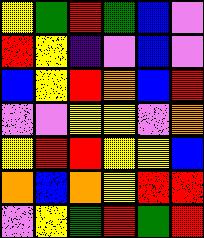[["yellow", "green", "red", "green", "blue", "violet"], ["red", "yellow", "indigo", "violet", "blue", "violet"], ["blue", "yellow", "red", "orange", "blue", "red"], ["violet", "violet", "yellow", "yellow", "violet", "orange"], ["yellow", "red", "red", "yellow", "yellow", "blue"], ["orange", "blue", "orange", "yellow", "red", "red"], ["violet", "yellow", "green", "red", "green", "red"]]